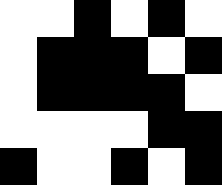[["white", "white", "black", "white", "black", "white"], ["white", "black", "black", "black", "white", "black"], ["white", "black", "black", "black", "black", "white"], ["white", "white", "white", "white", "black", "black"], ["black", "white", "white", "black", "white", "black"]]